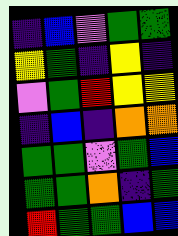[["indigo", "blue", "violet", "green", "green"], ["yellow", "green", "indigo", "yellow", "indigo"], ["violet", "green", "red", "yellow", "yellow"], ["indigo", "blue", "indigo", "orange", "orange"], ["green", "green", "violet", "green", "blue"], ["green", "green", "orange", "indigo", "green"], ["red", "green", "green", "blue", "blue"]]